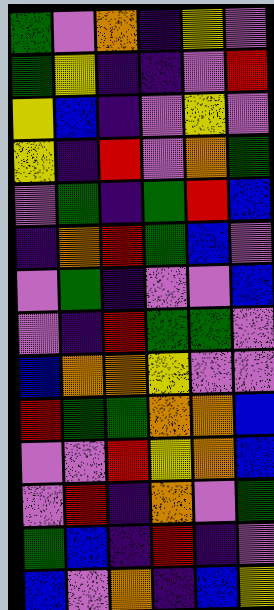[["green", "violet", "orange", "indigo", "yellow", "violet"], ["green", "yellow", "indigo", "indigo", "violet", "red"], ["yellow", "blue", "indigo", "violet", "yellow", "violet"], ["yellow", "indigo", "red", "violet", "orange", "green"], ["violet", "green", "indigo", "green", "red", "blue"], ["indigo", "orange", "red", "green", "blue", "violet"], ["violet", "green", "indigo", "violet", "violet", "blue"], ["violet", "indigo", "red", "green", "green", "violet"], ["blue", "orange", "orange", "yellow", "violet", "violet"], ["red", "green", "green", "orange", "orange", "blue"], ["violet", "violet", "red", "yellow", "orange", "blue"], ["violet", "red", "indigo", "orange", "violet", "green"], ["green", "blue", "indigo", "red", "indigo", "violet"], ["blue", "violet", "orange", "indigo", "blue", "yellow"]]